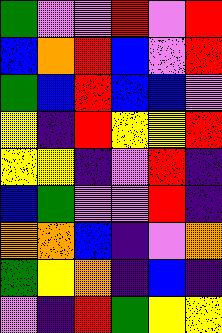[["green", "violet", "violet", "red", "violet", "red"], ["blue", "orange", "red", "blue", "violet", "red"], ["green", "blue", "red", "blue", "blue", "violet"], ["yellow", "indigo", "red", "yellow", "yellow", "red"], ["yellow", "yellow", "indigo", "violet", "red", "indigo"], ["blue", "green", "violet", "violet", "red", "indigo"], ["orange", "orange", "blue", "indigo", "violet", "orange"], ["green", "yellow", "orange", "indigo", "blue", "indigo"], ["violet", "indigo", "red", "green", "yellow", "yellow"]]